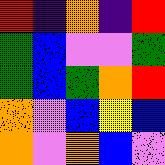[["red", "indigo", "orange", "indigo", "red"], ["green", "blue", "violet", "violet", "green"], ["green", "blue", "green", "orange", "red"], ["orange", "violet", "blue", "yellow", "blue"], ["orange", "violet", "orange", "blue", "violet"]]